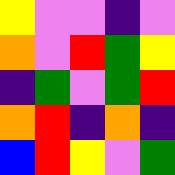[["yellow", "violet", "violet", "indigo", "violet"], ["orange", "violet", "red", "green", "yellow"], ["indigo", "green", "violet", "green", "red"], ["orange", "red", "indigo", "orange", "indigo"], ["blue", "red", "yellow", "violet", "green"]]